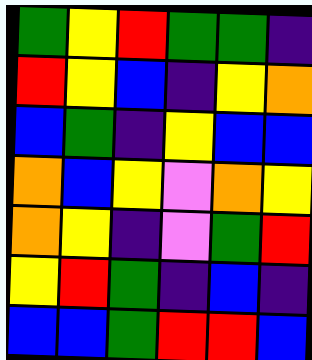[["green", "yellow", "red", "green", "green", "indigo"], ["red", "yellow", "blue", "indigo", "yellow", "orange"], ["blue", "green", "indigo", "yellow", "blue", "blue"], ["orange", "blue", "yellow", "violet", "orange", "yellow"], ["orange", "yellow", "indigo", "violet", "green", "red"], ["yellow", "red", "green", "indigo", "blue", "indigo"], ["blue", "blue", "green", "red", "red", "blue"]]